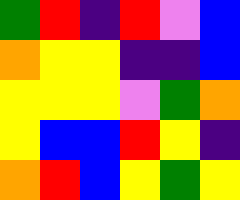[["green", "red", "indigo", "red", "violet", "blue"], ["orange", "yellow", "yellow", "indigo", "indigo", "blue"], ["yellow", "yellow", "yellow", "violet", "green", "orange"], ["yellow", "blue", "blue", "red", "yellow", "indigo"], ["orange", "red", "blue", "yellow", "green", "yellow"]]